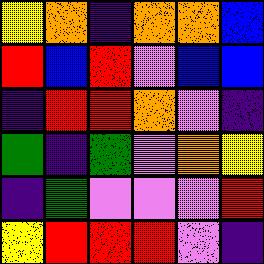[["yellow", "orange", "indigo", "orange", "orange", "blue"], ["red", "blue", "red", "violet", "blue", "blue"], ["indigo", "red", "red", "orange", "violet", "indigo"], ["green", "indigo", "green", "violet", "orange", "yellow"], ["indigo", "green", "violet", "violet", "violet", "red"], ["yellow", "red", "red", "red", "violet", "indigo"]]